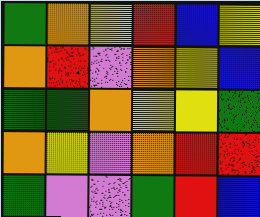[["green", "orange", "yellow", "red", "blue", "yellow"], ["orange", "red", "violet", "orange", "yellow", "blue"], ["green", "green", "orange", "yellow", "yellow", "green"], ["orange", "yellow", "violet", "orange", "red", "red"], ["green", "violet", "violet", "green", "red", "blue"]]